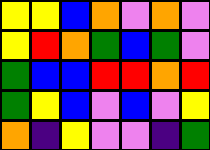[["yellow", "yellow", "blue", "orange", "violet", "orange", "violet"], ["yellow", "red", "orange", "green", "blue", "green", "violet"], ["green", "blue", "blue", "red", "red", "orange", "red"], ["green", "yellow", "blue", "violet", "blue", "violet", "yellow"], ["orange", "indigo", "yellow", "violet", "violet", "indigo", "green"]]